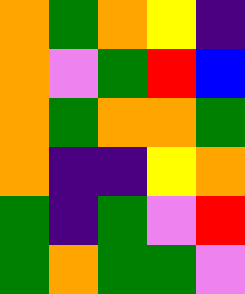[["orange", "green", "orange", "yellow", "indigo"], ["orange", "violet", "green", "red", "blue"], ["orange", "green", "orange", "orange", "green"], ["orange", "indigo", "indigo", "yellow", "orange"], ["green", "indigo", "green", "violet", "red"], ["green", "orange", "green", "green", "violet"]]